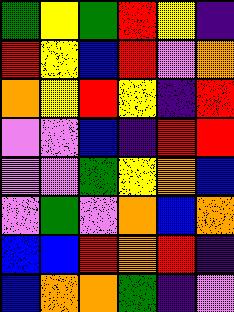[["green", "yellow", "green", "red", "yellow", "indigo"], ["red", "yellow", "blue", "red", "violet", "orange"], ["orange", "yellow", "red", "yellow", "indigo", "red"], ["violet", "violet", "blue", "indigo", "red", "red"], ["violet", "violet", "green", "yellow", "orange", "blue"], ["violet", "green", "violet", "orange", "blue", "orange"], ["blue", "blue", "red", "orange", "red", "indigo"], ["blue", "orange", "orange", "green", "indigo", "violet"]]